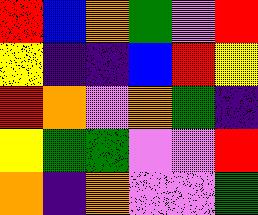[["red", "blue", "orange", "green", "violet", "red"], ["yellow", "indigo", "indigo", "blue", "red", "yellow"], ["red", "orange", "violet", "orange", "green", "indigo"], ["yellow", "green", "green", "violet", "violet", "red"], ["orange", "indigo", "orange", "violet", "violet", "green"]]